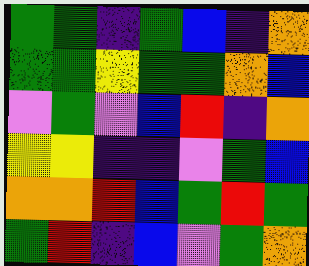[["green", "green", "indigo", "green", "blue", "indigo", "orange"], ["green", "green", "yellow", "green", "green", "orange", "blue"], ["violet", "green", "violet", "blue", "red", "indigo", "orange"], ["yellow", "yellow", "indigo", "indigo", "violet", "green", "blue"], ["orange", "orange", "red", "blue", "green", "red", "green"], ["green", "red", "indigo", "blue", "violet", "green", "orange"]]